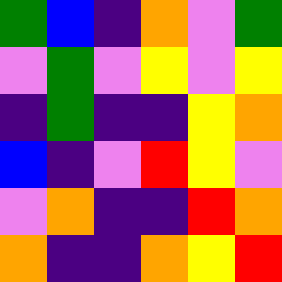[["green", "blue", "indigo", "orange", "violet", "green"], ["violet", "green", "violet", "yellow", "violet", "yellow"], ["indigo", "green", "indigo", "indigo", "yellow", "orange"], ["blue", "indigo", "violet", "red", "yellow", "violet"], ["violet", "orange", "indigo", "indigo", "red", "orange"], ["orange", "indigo", "indigo", "orange", "yellow", "red"]]